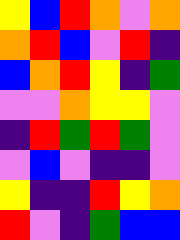[["yellow", "blue", "red", "orange", "violet", "orange"], ["orange", "red", "blue", "violet", "red", "indigo"], ["blue", "orange", "red", "yellow", "indigo", "green"], ["violet", "violet", "orange", "yellow", "yellow", "violet"], ["indigo", "red", "green", "red", "green", "violet"], ["violet", "blue", "violet", "indigo", "indigo", "violet"], ["yellow", "indigo", "indigo", "red", "yellow", "orange"], ["red", "violet", "indigo", "green", "blue", "blue"]]